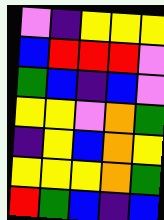[["violet", "indigo", "yellow", "yellow", "yellow"], ["blue", "red", "red", "red", "violet"], ["green", "blue", "indigo", "blue", "violet"], ["yellow", "yellow", "violet", "orange", "green"], ["indigo", "yellow", "blue", "orange", "yellow"], ["yellow", "yellow", "yellow", "orange", "green"], ["red", "green", "blue", "indigo", "blue"]]